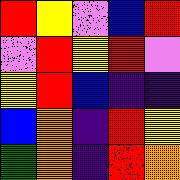[["red", "yellow", "violet", "blue", "red"], ["violet", "red", "yellow", "red", "violet"], ["yellow", "red", "blue", "indigo", "indigo"], ["blue", "orange", "indigo", "red", "yellow"], ["green", "orange", "indigo", "red", "orange"]]